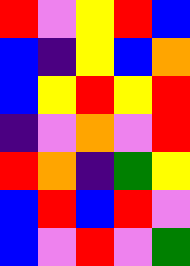[["red", "violet", "yellow", "red", "blue"], ["blue", "indigo", "yellow", "blue", "orange"], ["blue", "yellow", "red", "yellow", "red"], ["indigo", "violet", "orange", "violet", "red"], ["red", "orange", "indigo", "green", "yellow"], ["blue", "red", "blue", "red", "violet"], ["blue", "violet", "red", "violet", "green"]]